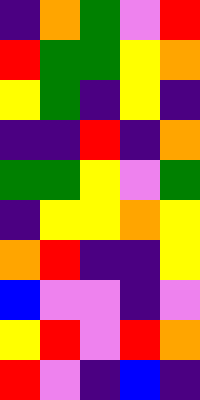[["indigo", "orange", "green", "violet", "red"], ["red", "green", "green", "yellow", "orange"], ["yellow", "green", "indigo", "yellow", "indigo"], ["indigo", "indigo", "red", "indigo", "orange"], ["green", "green", "yellow", "violet", "green"], ["indigo", "yellow", "yellow", "orange", "yellow"], ["orange", "red", "indigo", "indigo", "yellow"], ["blue", "violet", "violet", "indigo", "violet"], ["yellow", "red", "violet", "red", "orange"], ["red", "violet", "indigo", "blue", "indigo"]]